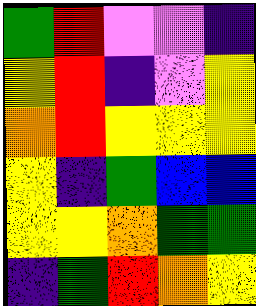[["green", "red", "violet", "violet", "indigo"], ["yellow", "red", "indigo", "violet", "yellow"], ["orange", "red", "yellow", "yellow", "yellow"], ["yellow", "indigo", "green", "blue", "blue"], ["yellow", "yellow", "orange", "green", "green"], ["indigo", "green", "red", "orange", "yellow"]]